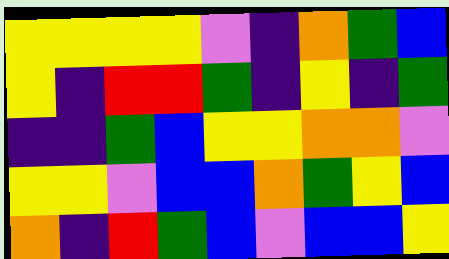[["yellow", "yellow", "yellow", "yellow", "violet", "indigo", "orange", "green", "blue"], ["yellow", "indigo", "red", "red", "green", "indigo", "yellow", "indigo", "green"], ["indigo", "indigo", "green", "blue", "yellow", "yellow", "orange", "orange", "violet"], ["yellow", "yellow", "violet", "blue", "blue", "orange", "green", "yellow", "blue"], ["orange", "indigo", "red", "green", "blue", "violet", "blue", "blue", "yellow"]]